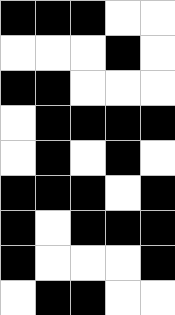[["black", "black", "black", "white", "white"], ["white", "white", "white", "black", "white"], ["black", "black", "white", "white", "white"], ["white", "black", "black", "black", "black"], ["white", "black", "white", "black", "white"], ["black", "black", "black", "white", "black"], ["black", "white", "black", "black", "black"], ["black", "white", "white", "white", "black"], ["white", "black", "black", "white", "white"]]